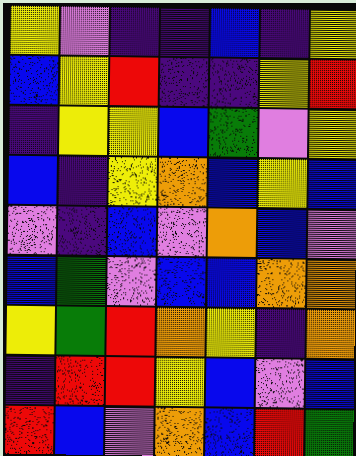[["yellow", "violet", "indigo", "indigo", "blue", "indigo", "yellow"], ["blue", "yellow", "red", "indigo", "indigo", "yellow", "red"], ["indigo", "yellow", "yellow", "blue", "green", "violet", "yellow"], ["blue", "indigo", "yellow", "orange", "blue", "yellow", "blue"], ["violet", "indigo", "blue", "violet", "orange", "blue", "violet"], ["blue", "green", "violet", "blue", "blue", "orange", "orange"], ["yellow", "green", "red", "orange", "yellow", "indigo", "orange"], ["indigo", "red", "red", "yellow", "blue", "violet", "blue"], ["red", "blue", "violet", "orange", "blue", "red", "green"]]